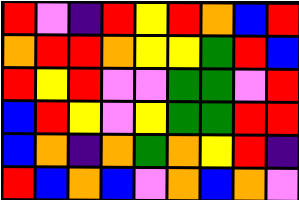[["red", "violet", "indigo", "red", "yellow", "red", "orange", "blue", "red"], ["orange", "red", "red", "orange", "yellow", "yellow", "green", "red", "blue"], ["red", "yellow", "red", "violet", "violet", "green", "green", "violet", "red"], ["blue", "red", "yellow", "violet", "yellow", "green", "green", "red", "red"], ["blue", "orange", "indigo", "orange", "green", "orange", "yellow", "red", "indigo"], ["red", "blue", "orange", "blue", "violet", "orange", "blue", "orange", "violet"]]